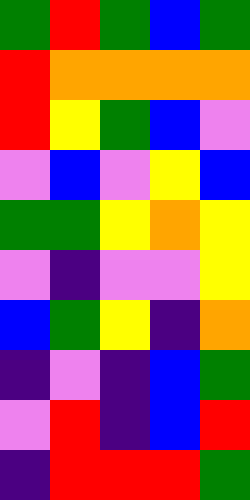[["green", "red", "green", "blue", "green"], ["red", "orange", "orange", "orange", "orange"], ["red", "yellow", "green", "blue", "violet"], ["violet", "blue", "violet", "yellow", "blue"], ["green", "green", "yellow", "orange", "yellow"], ["violet", "indigo", "violet", "violet", "yellow"], ["blue", "green", "yellow", "indigo", "orange"], ["indigo", "violet", "indigo", "blue", "green"], ["violet", "red", "indigo", "blue", "red"], ["indigo", "red", "red", "red", "green"]]